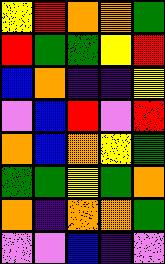[["yellow", "red", "orange", "orange", "green"], ["red", "green", "green", "yellow", "red"], ["blue", "orange", "indigo", "indigo", "yellow"], ["violet", "blue", "red", "violet", "red"], ["orange", "blue", "orange", "yellow", "green"], ["green", "green", "yellow", "green", "orange"], ["orange", "indigo", "orange", "orange", "green"], ["violet", "violet", "blue", "indigo", "violet"]]